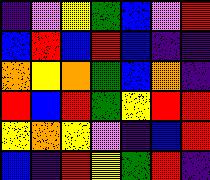[["indigo", "violet", "yellow", "green", "blue", "violet", "red"], ["blue", "red", "blue", "red", "blue", "indigo", "indigo"], ["orange", "yellow", "orange", "green", "blue", "orange", "indigo"], ["red", "blue", "red", "green", "yellow", "red", "red"], ["yellow", "orange", "yellow", "violet", "indigo", "blue", "red"], ["blue", "indigo", "red", "yellow", "green", "red", "indigo"]]